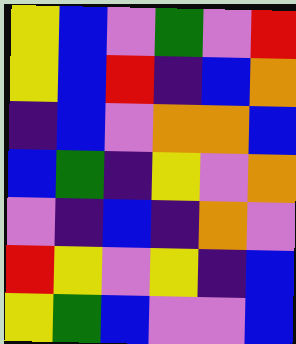[["yellow", "blue", "violet", "green", "violet", "red"], ["yellow", "blue", "red", "indigo", "blue", "orange"], ["indigo", "blue", "violet", "orange", "orange", "blue"], ["blue", "green", "indigo", "yellow", "violet", "orange"], ["violet", "indigo", "blue", "indigo", "orange", "violet"], ["red", "yellow", "violet", "yellow", "indigo", "blue"], ["yellow", "green", "blue", "violet", "violet", "blue"]]